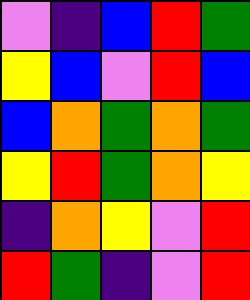[["violet", "indigo", "blue", "red", "green"], ["yellow", "blue", "violet", "red", "blue"], ["blue", "orange", "green", "orange", "green"], ["yellow", "red", "green", "orange", "yellow"], ["indigo", "orange", "yellow", "violet", "red"], ["red", "green", "indigo", "violet", "red"]]